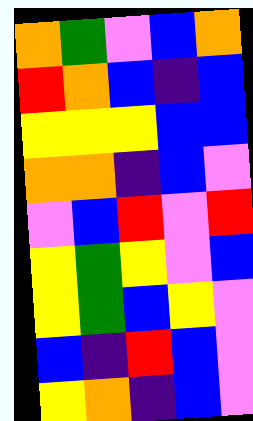[["orange", "green", "violet", "blue", "orange"], ["red", "orange", "blue", "indigo", "blue"], ["yellow", "yellow", "yellow", "blue", "blue"], ["orange", "orange", "indigo", "blue", "violet"], ["violet", "blue", "red", "violet", "red"], ["yellow", "green", "yellow", "violet", "blue"], ["yellow", "green", "blue", "yellow", "violet"], ["blue", "indigo", "red", "blue", "violet"], ["yellow", "orange", "indigo", "blue", "violet"]]